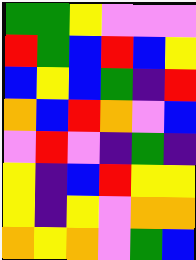[["green", "green", "yellow", "violet", "violet", "violet"], ["red", "green", "blue", "red", "blue", "yellow"], ["blue", "yellow", "blue", "green", "indigo", "red"], ["orange", "blue", "red", "orange", "violet", "blue"], ["violet", "red", "violet", "indigo", "green", "indigo"], ["yellow", "indigo", "blue", "red", "yellow", "yellow"], ["yellow", "indigo", "yellow", "violet", "orange", "orange"], ["orange", "yellow", "orange", "violet", "green", "blue"]]